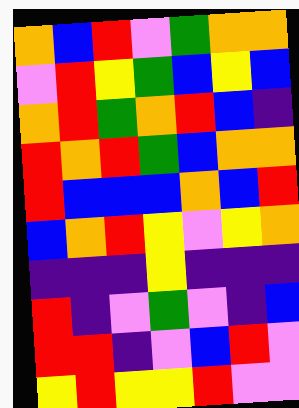[["orange", "blue", "red", "violet", "green", "orange", "orange"], ["violet", "red", "yellow", "green", "blue", "yellow", "blue"], ["orange", "red", "green", "orange", "red", "blue", "indigo"], ["red", "orange", "red", "green", "blue", "orange", "orange"], ["red", "blue", "blue", "blue", "orange", "blue", "red"], ["blue", "orange", "red", "yellow", "violet", "yellow", "orange"], ["indigo", "indigo", "indigo", "yellow", "indigo", "indigo", "indigo"], ["red", "indigo", "violet", "green", "violet", "indigo", "blue"], ["red", "red", "indigo", "violet", "blue", "red", "violet"], ["yellow", "red", "yellow", "yellow", "red", "violet", "violet"]]